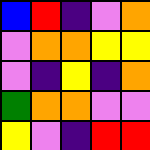[["blue", "red", "indigo", "violet", "orange"], ["violet", "orange", "orange", "yellow", "yellow"], ["violet", "indigo", "yellow", "indigo", "orange"], ["green", "orange", "orange", "violet", "violet"], ["yellow", "violet", "indigo", "red", "red"]]